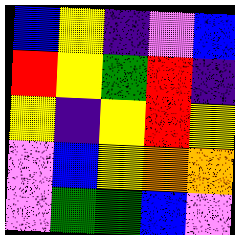[["blue", "yellow", "indigo", "violet", "blue"], ["red", "yellow", "green", "red", "indigo"], ["yellow", "indigo", "yellow", "red", "yellow"], ["violet", "blue", "yellow", "orange", "orange"], ["violet", "green", "green", "blue", "violet"]]